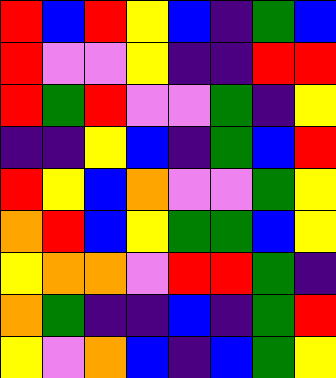[["red", "blue", "red", "yellow", "blue", "indigo", "green", "blue"], ["red", "violet", "violet", "yellow", "indigo", "indigo", "red", "red"], ["red", "green", "red", "violet", "violet", "green", "indigo", "yellow"], ["indigo", "indigo", "yellow", "blue", "indigo", "green", "blue", "red"], ["red", "yellow", "blue", "orange", "violet", "violet", "green", "yellow"], ["orange", "red", "blue", "yellow", "green", "green", "blue", "yellow"], ["yellow", "orange", "orange", "violet", "red", "red", "green", "indigo"], ["orange", "green", "indigo", "indigo", "blue", "indigo", "green", "red"], ["yellow", "violet", "orange", "blue", "indigo", "blue", "green", "yellow"]]